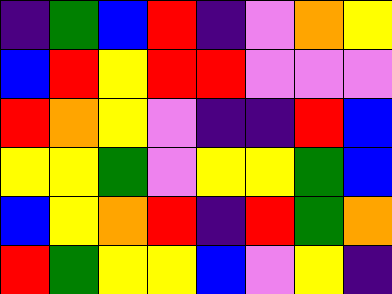[["indigo", "green", "blue", "red", "indigo", "violet", "orange", "yellow"], ["blue", "red", "yellow", "red", "red", "violet", "violet", "violet"], ["red", "orange", "yellow", "violet", "indigo", "indigo", "red", "blue"], ["yellow", "yellow", "green", "violet", "yellow", "yellow", "green", "blue"], ["blue", "yellow", "orange", "red", "indigo", "red", "green", "orange"], ["red", "green", "yellow", "yellow", "blue", "violet", "yellow", "indigo"]]